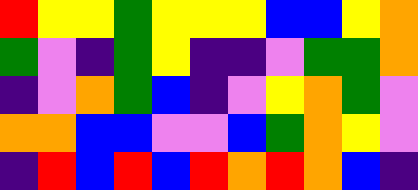[["red", "yellow", "yellow", "green", "yellow", "yellow", "yellow", "blue", "blue", "yellow", "orange"], ["green", "violet", "indigo", "green", "yellow", "indigo", "indigo", "violet", "green", "green", "orange"], ["indigo", "violet", "orange", "green", "blue", "indigo", "violet", "yellow", "orange", "green", "violet"], ["orange", "orange", "blue", "blue", "violet", "violet", "blue", "green", "orange", "yellow", "violet"], ["indigo", "red", "blue", "red", "blue", "red", "orange", "red", "orange", "blue", "indigo"]]